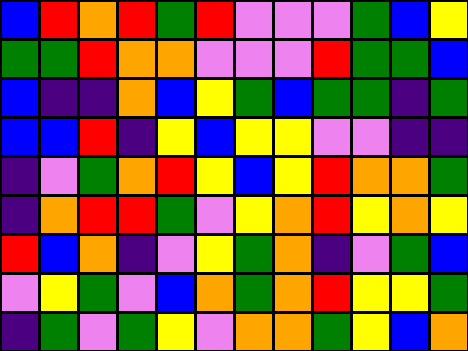[["blue", "red", "orange", "red", "green", "red", "violet", "violet", "violet", "green", "blue", "yellow"], ["green", "green", "red", "orange", "orange", "violet", "violet", "violet", "red", "green", "green", "blue"], ["blue", "indigo", "indigo", "orange", "blue", "yellow", "green", "blue", "green", "green", "indigo", "green"], ["blue", "blue", "red", "indigo", "yellow", "blue", "yellow", "yellow", "violet", "violet", "indigo", "indigo"], ["indigo", "violet", "green", "orange", "red", "yellow", "blue", "yellow", "red", "orange", "orange", "green"], ["indigo", "orange", "red", "red", "green", "violet", "yellow", "orange", "red", "yellow", "orange", "yellow"], ["red", "blue", "orange", "indigo", "violet", "yellow", "green", "orange", "indigo", "violet", "green", "blue"], ["violet", "yellow", "green", "violet", "blue", "orange", "green", "orange", "red", "yellow", "yellow", "green"], ["indigo", "green", "violet", "green", "yellow", "violet", "orange", "orange", "green", "yellow", "blue", "orange"]]